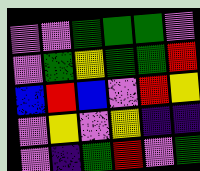[["violet", "violet", "green", "green", "green", "violet"], ["violet", "green", "yellow", "green", "green", "red"], ["blue", "red", "blue", "violet", "red", "yellow"], ["violet", "yellow", "violet", "yellow", "indigo", "indigo"], ["violet", "indigo", "green", "red", "violet", "green"]]